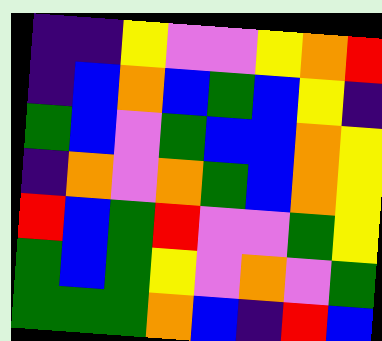[["indigo", "indigo", "yellow", "violet", "violet", "yellow", "orange", "red"], ["indigo", "blue", "orange", "blue", "green", "blue", "yellow", "indigo"], ["green", "blue", "violet", "green", "blue", "blue", "orange", "yellow"], ["indigo", "orange", "violet", "orange", "green", "blue", "orange", "yellow"], ["red", "blue", "green", "red", "violet", "violet", "green", "yellow"], ["green", "blue", "green", "yellow", "violet", "orange", "violet", "green"], ["green", "green", "green", "orange", "blue", "indigo", "red", "blue"]]